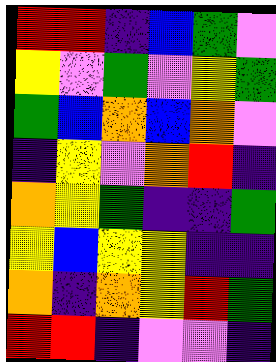[["red", "red", "indigo", "blue", "green", "violet"], ["yellow", "violet", "green", "violet", "yellow", "green"], ["green", "blue", "orange", "blue", "orange", "violet"], ["indigo", "yellow", "violet", "orange", "red", "indigo"], ["orange", "yellow", "green", "indigo", "indigo", "green"], ["yellow", "blue", "yellow", "yellow", "indigo", "indigo"], ["orange", "indigo", "orange", "yellow", "red", "green"], ["red", "red", "indigo", "violet", "violet", "indigo"]]